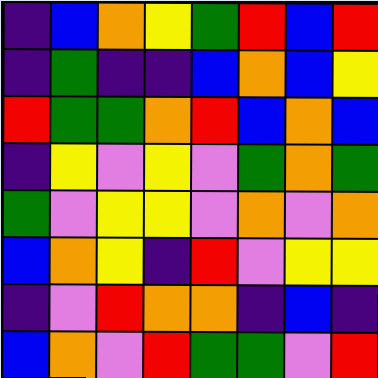[["indigo", "blue", "orange", "yellow", "green", "red", "blue", "red"], ["indigo", "green", "indigo", "indigo", "blue", "orange", "blue", "yellow"], ["red", "green", "green", "orange", "red", "blue", "orange", "blue"], ["indigo", "yellow", "violet", "yellow", "violet", "green", "orange", "green"], ["green", "violet", "yellow", "yellow", "violet", "orange", "violet", "orange"], ["blue", "orange", "yellow", "indigo", "red", "violet", "yellow", "yellow"], ["indigo", "violet", "red", "orange", "orange", "indigo", "blue", "indigo"], ["blue", "orange", "violet", "red", "green", "green", "violet", "red"]]